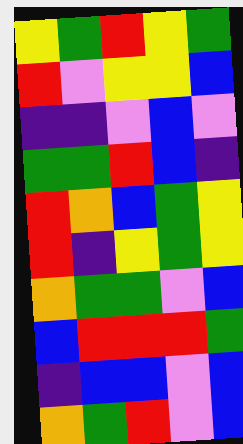[["yellow", "green", "red", "yellow", "green"], ["red", "violet", "yellow", "yellow", "blue"], ["indigo", "indigo", "violet", "blue", "violet"], ["green", "green", "red", "blue", "indigo"], ["red", "orange", "blue", "green", "yellow"], ["red", "indigo", "yellow", "green", "yellow"], ["orange", "green", "green", "violet", "blue"], ["blue", "red", "red", "red", "green"], ["indigo", "blue", "blue", "violet", "blue"], ["orange", "green", "red", "violet", "blue"]]